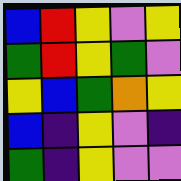[["blue", "red", "yellow", "violet", "yellow"], ["green", "red", "yellow", "green", "violet"], ["yellow", "blue", "green", "orange", "yellow"], ["blue", "indigo", "yellow", "violet", "indigo"], ["green", "indigo", "yellow", "violet", "violet"]]